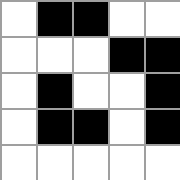[["white", "black", "black", "white", "white"], ["white", "white", "white", "black", "black"], ["white", "black", "white", "white", "black"], ["white", "black", "black", "white", "black"], ["white", "white", "white", "white", "white"]]